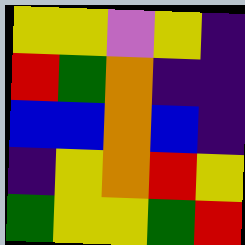[["yellow", "yellow", "violet", "yellow", "indigo"], ["red", "green", "orange", "indigo", "indigo"], ["blue", "blue", "orange", "blue", "indigo"], ["indigo", "yellow", "orange", "red", "yellow"], ["green", "yellow", "yellow", "green", "red"]]